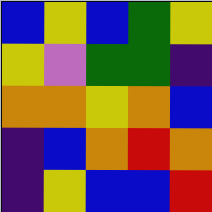[["blue", "yellow", "blue", "green", "yellow"], ["yellow", "violet", "green", "green", "indigo"], ["orange", "orange", "yellow", "orange", "blue"], ["indigo", "blue", "orange", "red", "orange"], ["indigo", "yellow", "blue", "blue", "red"]]